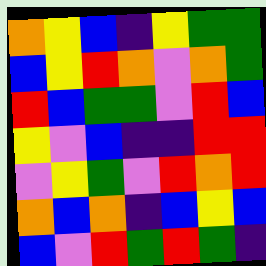[["orange", "yellow", "blue", "indigo", "yellow", "green", "green"], ["blue", "yellow", "red", "orange", "violet", "orange", "green"], ["red", "blue", "green", "green", "violet", "red", "blue"], ["yellow", "violet", "blue", "indigo", "indigo", "red", "red"], ["violet", "yellow", "green", "violet", "red", "orange", "red"], ["orange", "blue", "orange", "indigo", "blue", "yellow", "blue"], ["blue", "violet", "red", "green", "red", "green", "indigo"]]